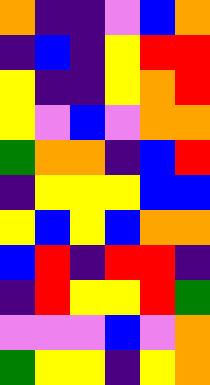[["orange", "indigo", "indigo", "violet", "blue", "orange"], ["indigo", "blue", "indigo", "yellow", "red", "red"], ["yellow", "indigo", "indigo", "yellow", "orange", "red"], ["yellow", "violet", "blue", "violet", "orange", "orange"], ["green", "orange", "orange", "indigo", "blue", "red"], ["indigo", "yellow", "yellow", "yellow", "blue", "blue"], ["yellow", "blue", "yellow", "blue", "orange", "orange"], ["blue", "red", "indigo", "red", "red", "indigo"], ["indigo", "red", "yellow", "yellow", "red", "green"], ["violet", "violet", "violet", "blue", "violet", "orange"], ["green", "yellow", "yellow", "indigo", "yellow", "orange"]]